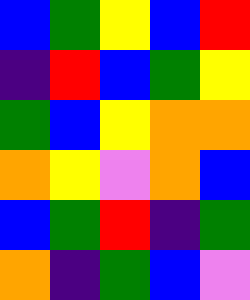[["blue", "green", "yellow", "blue", "red"], ["indigo", "red", "blue", "green", "yellow"], ["green", "blue", "yellow", "orange", "orange"], ["orange", "yellow", "violet", "orange", "blue"], ["blue", "green", "red", "indigo", "green"], ["orange", "indigo", "green", "blue", "violet"]]